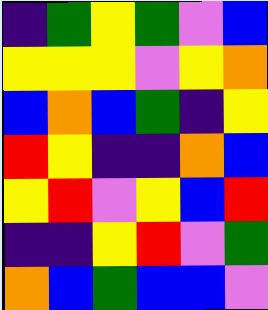[["indigo", "green", "yellow", "green", "violet", "blue"], ["yellow", "yellow", "yellow", "violet", "yellow", "orange"], ["blue", "orange", "blue", "green", "indigo", "yellow"], ["red", "yellow", "indigo", "indigo", "orange", "blue"], ["yellow", "red", "violet", "yellow", "blue", "red"], ["indigo", "indigo", "yellow", "red", "violet", "green"], ["orange", "blue", "green", "blue", "blue", "violet"]]